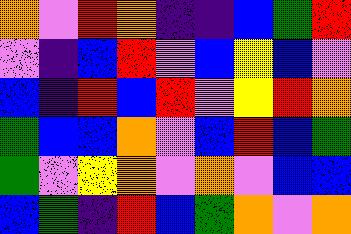[["orange", "violet", "red", "orange", "indigo", "indigo", "blue", "green", "red"], ["violet", "indigo", "blue", "red", "violet", "blue", "yellow", "blue", "violet"], ["blue", "indigo", "red", "blue", "red", "violet", "yellow", "red", "orange"], ["green", "blue", "blue", "orange", "violet", "blue", "red", "blue", "green"], ["green", "violet", "yellow", "orange", "violet", "orange", "violet", "blue", "blue"], ["blue", "green", "indigo", "red", "blue", "green", "orange", "violet", "orange"]]